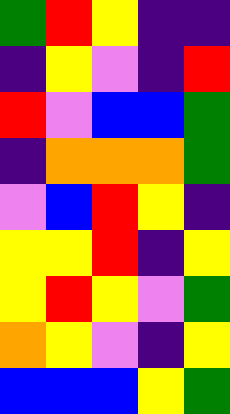[["green", "red", "yellow", "indigo", "indigo"], ["indigo", "yellow", "violet", "indigo", "red"], ["red", "violet", "blue", "blue", "green"], ["indigo", "orange", "orange", "orange", "green"], ["violet", "blue", "red", "yellow", "indigo"], ["yellow", "yellow", "red", "indigo", "yellow"], ["yellow", "red", "yellow", "violet", "green"], ["orange", "yellow", "violet", "indigo", "yellow"], ["blue", "blue", "blue", "yellow", "green"]]